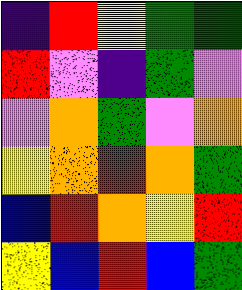[["indigo", "red", "yellow", "green", "green"], ["red", "violet", "indigo", "green", "violet"], ["violet", "orange", "green", "violet", "orange"], ["yellow", "orange", "red", "orange", "green"], ["blue", "red", "orange", "yellow", "red"], ["yellow", "blue", "red", "blue", "green"]]